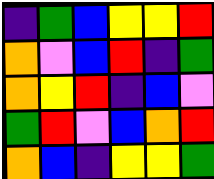[["indigo", "green", "blue", "yellow", "yellow", "red"], ["orange", "violet", "blue", "red", "indigo", "green"], ["orange", "yellow", "red", "indigo", "blue", "violet"], ["green", "red", "violet", "blue", "orange", "red"], ["orange", "blue", "indigo", "yellow", "yellow", "green"]]